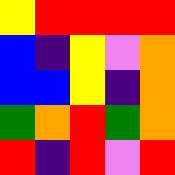[["yellow", "red", "red", "red", "red"], ["blue", "indigo", "yellow", "violet", "orange"], ["blue", "blue", "yellow", "indigo", "orange"], ["green", "orange", "red", "green", "orange"], ["red", "indigo", "red", "violet", "red"]]